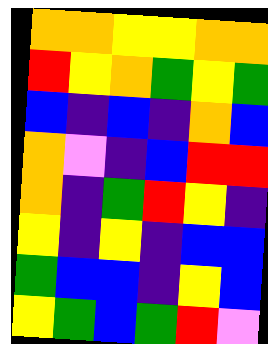[["orange", "orange", "yellow", "yellow", "orange", "orange"], ["red", "yellow", "orange", "green", "yellow", "green"], ["blue", "indigo", "blue", "indigo", "orange", "blue"], ["orange", "violet", "indigo", "blue", "red", "red"], ["orange", "indigo", "green", "red", "yellow", "indigo"], ["yellow", "indigo", "yellow", "indigo", "blue", "blue"], ["green", "blue", "blue", "indigo", "yellow", "blue"], ["yellow", "green", "blue", "green", "red", "violet"]]